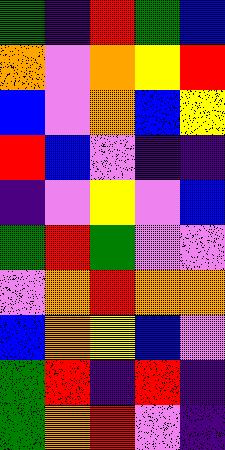[["green", "indigo", "red", "green", "blue"], ["orange", "violet", "orange", "yellow", "red"], ["blue", "violet", "orange", "blue", "yellow"], ["red", "blue", "violet", "indigo", "indigo"], ["indigo", "violet", "yellow", "violet", "blue"], ["green", "red", "green", "violet", "violet"], ["violet", "orange", "red", "orange", "orange"], ["blue", "orange", "yellow", "blue", "violet"], ["green", "red", "indigo", "red", "indigo"], ["green", "orange", "red", "violet", "indigo"]]